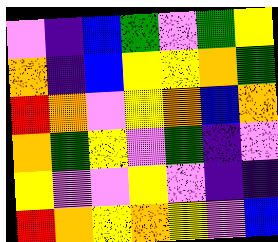[["violet", "indigo", "blue", "green", "violet", "green", "yellow"], ["orange", "indigo", "blue", "yellow", "yellow", "orange", "green"], ["red", "orange", "violet", "yellow", "orange", "blue", "orange"], ["orange", "green", "yellow", "violet", "green", "indigo", "violet"], ["yellow", "violet", "violet", "yellow", "violet", "indigo", "indigo"], ["red", "orange", "yellow", "orange", "yellow", "violet", "blue"]]